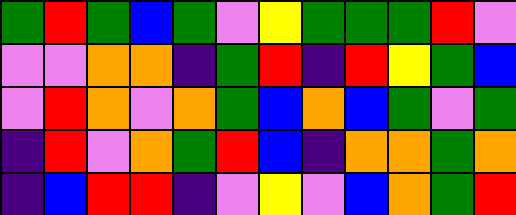[["green", "red", "green", "blue", "green", "violet", "yellow", "green", "green", "green", "red", "violet"], ["violet", "violet", "orange", "orange", "indigo", "green", "red", "indigo", "red", "yellow", "green", "blue"], ["violet", "red", "orange", "violet", "orange", "green", "blue", "orange", "blue", "green", "violet", "green"], ["indigo", "red", "violet", "orange", "green", "red", "blue", "indigo", "orange", "orange", "green", "orange"], ["indigo", "blue", "red", "red", "indigo", "violet", "yellow", "violet", "blue", "orange", "green", "red"]]